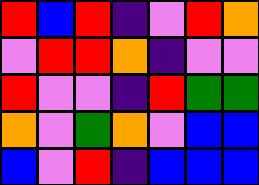[["red", "blue", "red", "indigo", "violet", "red", "orange"], ["violet", "red", "red", "orange", "indigo", "violet", "violet"], ["red", "violet", "violet", "indigo", "red", "green", "green"], ["orange", "violet", "green", "orange", "violet", "blue", "blue"], ["blue", "violet", "red", "indigo", "blue", "blue", "blue"]]